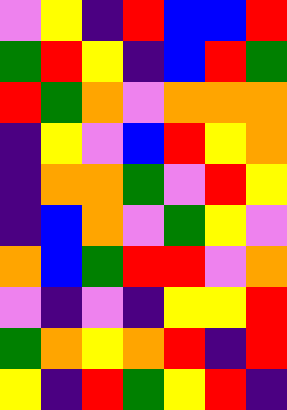[["violet", "yellow", "indigo", "red", "blue", "blue", "red"], ["green", "red", "yellow", "indigo", "blue", "red", "green"], ["red", "green", "orange", "violet", "orange", "orange", "orange"], ["indigo", "yellow", "violet", "blue", "red", "yellow", "orange"], ["indigo", "orange", "orange", "green", "violet", "red", "yellow"], ["indigo", "blue", "orange", "violet", "green", "yellow", "violet"], ["orange", "blue", "green", "red", "red", "violet", "orange"], ["violet", "indigo", "violet", "indigo", "yellow", "yellow", "red"], ["green", "orange", "yellow", "orange", "red", "indigo", "red"], ["yellow", "indigo", "red", "green", "yellow", "red", "indigo"]]